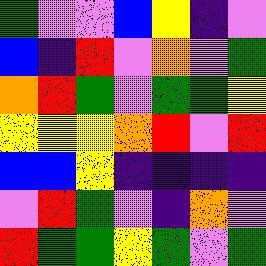[["green", "violet", "violet", "blue", "yellow", "indigo", "violet"], ["blue", "indigo", "red", "violet", "orange", "violet", "green"], ["orange", "red", "green", "violet", "green", "green", "yellow"], ["yellow", "yellow", "yellow", "orange", "red", "violet", "red"], ["blue", "blue", "yellow", "indigo", "indigo", "indigo", "indigo"], ["violet", "red", "green", "violet", "indigo", "orange", "violet"], ["red", "green", "green", "yellow", "green", "violet", "green"]]